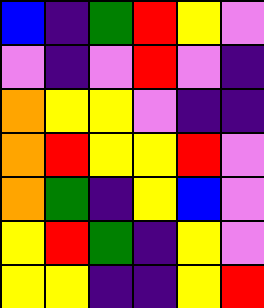[["blue", "indigo", "green", "red", "yellow", "violet"], ["violet", "indigo", "violet", "red", "violet", "indigo"], ["orange", "yellow", "yellow", "violet", "indigo", "indigo"], ["orange", "red", "yellow", "yellow", "red", "violet"], ["orange", "green", "indigo", "yellow", "blue", "violet"], ["yellow", "red", "green", "indigo", "yellow", "violet"], ["yellow", "yellow", "indigo", "indigo", "yellow", "red"]]